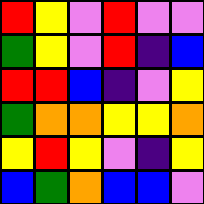[["red", "yellow", "violet", "red", "violet", "violet"], ["green", "yellow", "violet", "red", "indigo", "blue"], ["red", "red", "blue", "indigo", "violet", "yellow"], ["green", "orange", "orange", "yellow", "yellow", "orange"], ["yellow", "red", "yellow", "violet", "indigo", "yellow"], ["blue", "green", "orange", "blue", "blue", "violet"]]